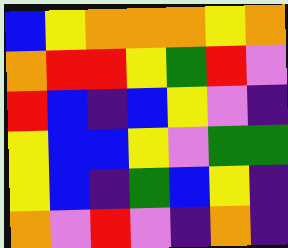[["blue", "yellow", "orange", "orange", "orange", "yellow", "orange"], ["orange", "red", "red", "yellow", "green", "red", "violet"], ["red", "blue", "indigo", "blue", "yellow", "violet", "indigo"], ["yellow", "blue", "blue", "yellow", "violet", "green", "green"], ["yellow", "blue", "indigo", "green", "blue", "yellow", "indigo"], ["orange", "violet", "red", "violet", "indigo", "orange", "indigo"]]